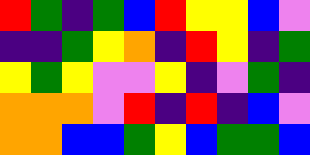[["red", "green", "indigo", "green", "blue", "red", "yellow", "yellow", "blue", "violet"], ["indigo", "indigo", "green", "yellow", "orange", "indigo", "red", "yellow", "indigo", "green"], ["yellow", "green", "yellow", "violet", "violet", "yellow", "indigo", "violet", "green", "indigo"], ["orange", "orange", "orange", "violet", "red", "indigo", "red", "indigo", "blue", "violet"], ["orange", "orange", "blue", "blue", "green", "yellow", "blue", "green", "green", "blue"]]